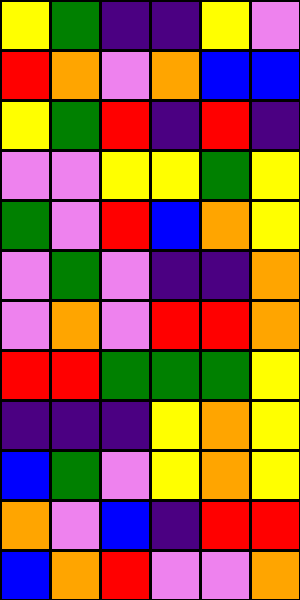[["yellow", "green", "indigo", "indigo", "yellow", "violet"], ["red", "orange", "violet", "orange", "blue", "blue"], ["yellow", "green", "red", "indigo", "red", "indigo"], ["violet", "violet", "yellow", "yellow", "green", "yellow"], ["green", "violet", "red", "blue", "orange", "yellow"], ["violet", "green", "violet", "indigo", "indigo", "orange"], ["violet", "orange", "violet", "red", "red", "orange"], ["red", "red", "green", "green", "green", "yellow"], ["indigo", "indigo", "indigo", "yellow", "orange", "yellow"], ["blue", "green", "violet", "yellow", "orange", "yellow"], ["orange", "violet", "blue", "indigo", "red", "red"], ["blue", "orange", "red", "violet", "violet", "orange"]]